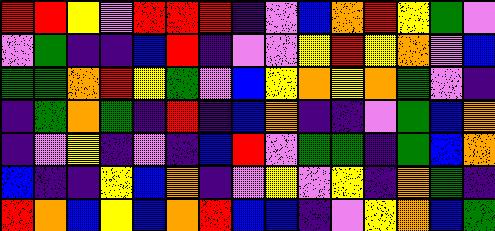[["red", "red", "yellow", "violet", "red", "red", "red", "indigo", "violet", "blue", "orange", "red", "yellow", "green", "violet"], ["violet", "green", "indigo", "indigo", "blue", "red", "indigo", "violet", "violet", "yellow", "red", "yellow", "orange", "violet", "blue"], ["green", "green", "orange", "red", "yellow", "green", "violet", "blue", "yellow", "orange", "yellow", "orange", "green", "violet", "indigo"], ["indigo", "green", "orange", "green", "indigo", "red", "indigo", "blue", "orange", "indigo", "indigo", "violet", "green", "blue", "orange"], ["indigo", "violet", "yellow", "indigo", "violet", "indigo", "blue", "red", "violet", "green", "green", "indigo", "green", "blue", "orange"], ["blue", "indigo", "indigo", "yellow", "blue", "orange", "indigo", "violet", "yellow", "violet", "yellow", "indigo", "orange", "green", "indigo"], ["red", "orange", "blue", "yellow", "blue", "orange", "red", "blue", "blue", "indigo", "violet", "yellow", "orange", "blue", "green"]]